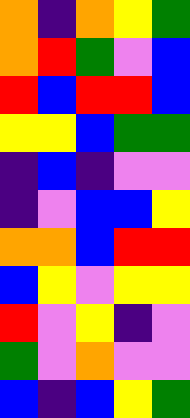[["orange", "indigo", "orange", "yellow", "green"], ["orange", "red", "green", "violet", "blue"], ["red", "blue", "red", "red", "blue"], ["yellow", "yellow", "blue", "green", "green"], ["indigo", "blue", "indigo", "violet", "violet"], ["indigo", "violet", "blue", "blue", "yellow"], ["orange", "orange", "blue", "red", "red"], ["blue", "yellow", "violet", "yellow", "yellow"], ["red", "violet", "yellow", "indigo", "violet"], ["green", "violet", "orange", "violet", "violet"], ["blue", "indigo", "blue", "yellow", "green"]]